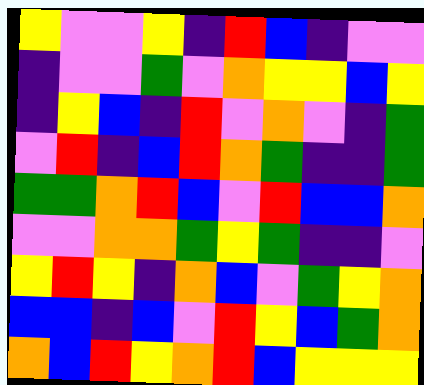[["yellow", "violet", "violet", "yellow", "indigo", "red", "blue", "indigo", "violet", "violet"], ["indigo", "violet", "violet", "green", "violet", "orange", "yellow", "yellow", "blue", "yellow"], ["indigo", "yellow", "blue", "indigo", "red", "violet", "orange", "violet", "indigo", "green"], ["violet", "red", "indigo", "blue", "red", "orange", "green", "indigo", "indigo", "green"], ["green", "green", "orange", "red", "blue", "violet", "red", "blue", "blue", "orange"], ["violet", "violet", "orange", "orange", "green", "yellow", "green", "indigo", "indigo", "violet"], ["yellow", "red", "yellow", "indigo", "orange", "blue", "violet", "green", "yellow", "orange"], ["blue", "blue", "indigo", "blue", "violet", "red", "yellow", "blue", "green", "orange"], ["orange", "blue", "red", "yellow", "orange", "red", "blue", "yellow", "yellow", "yellow"]]